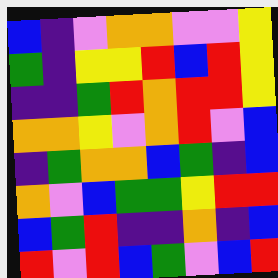[["blue", "indigo", "violet", "orange", "orange", "violet", "violet", "yellow"], ["green", "indigo", "yellow", "yellow", "red", "blue", "red", "yellow"], ["indigo", "indigo", "green", "red", "orange", "red", "red", "yellow"], ["orange", "orange", "yellow", "violet", "orange", "red", "violet", "blue"], ["indigo", "green", "orange", "orange", "blue", "green", "indigo", "blue"], ["orange", "violet", "blue", "green", "green", "yellow", "red", "red"], ["blue", "green", "red", "indigo", "indigo", "orange", "indigo", "blue"], ["red", "violet", "red", "blue", "green", "violet", "blue", "red"]]